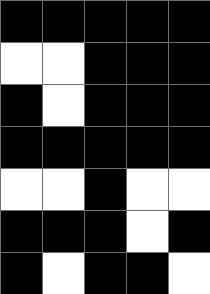[["black", "black", "black", "black", "black"], ["white", "white", "black", "black", "black"], ["black", "white", "black", "black", "black"], ["black", "black", "black", "black", "black"], ["white", "white", "black", "white", "white"], ["black", "black", "black", "white", "black"], ["black", "white", "black", "black", "white"]]